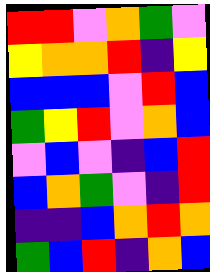[["red", "red", "violet", "orange", "green", "violet"], ["yellow", "orange", "orange", "red", "indigo", "yellow"], ["blue", "blue", "blue", "violet", "red", "blue"], ["green", "yellow", "red", "violet", "orange", "blue"], ["violet", "blue", "violet", "indigo", "blue", "red"], ["blue", "orange", "green", "violet", "indigo", "red"], ["indigo", "indigo", "blue", "orange", "red", "orange"], ["green", "blue", "red", "indigo", "orange", "blue"]]